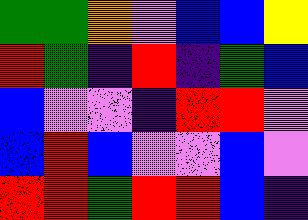[["green", "green", "orange", "violet", "blue", "blue", "yellow"], ["red", "green", "indigo", "red", "indigo", "green", "blue"], ["blue", "violet", "violet", "indigo", "red", "red", "violet"], ["blue", "red", "blue", "violet", "violet", "blue", "violet"], ["red", "red", "green", "red", "red", "blue", "indigo"]]